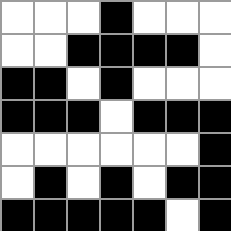[["white", "white", "white", "black", "white", "white", "white"], ["white", "white", "black", "black", "black", "black", "white"], ["black", "black", "white", "black", "white", "white", "white"], ["black", "black", "black", "white", "black", "black", "black"], ["white", "white", "white", "white", "white", "white", "black"], ["white", "black", "white", "black", "white", "black", "black"], ["black", "black", "black", "black", "black", "white", "black"]]